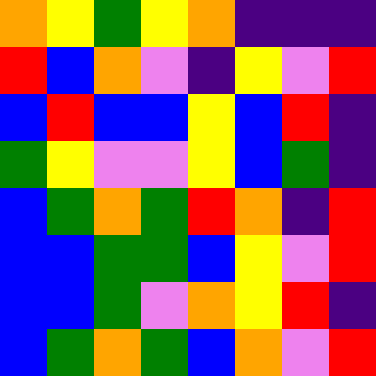[["orange", "yellow", "green", "yellow", "orange", "indigo", "indigo", "indigo"], ["red", "blue", "orange", "violet", "indigo", "yellow", "violet", "red"], ["blue", "red", "blue", "blue", "yellow", "blue", "red", "indigo"], ["green", "yellow", "violet", "violet", "yellow", "blue", "green", "indigo"], ["blue", "green", "orange", "green", "red", "orange", "indigo", "red"], ["blue", "blue", "green", "green", "blue", "yellow", "violet", "red"], ["blue", "blue", "green", "violet", "orange", "yellow", "red", "indigo"], ["blue", "green", "orange", "green", "blue", "orange", "violet", "red"]]